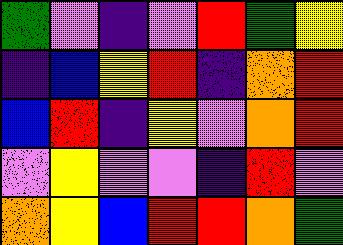[["green", "violet", "indigo", "violet", "red", "green", "yellow"], ["indigo", "blue", "yellow", "red", "indigo", "orange", "red"], ["blue", "red", "indigo", "yellow", "violet", "orange", "red"], ["violet", "yellow", "violet", "violet", "indigo", "red", "violet"], ["orange", "yellow", "blue", "red", "red", "orange", "green"]]